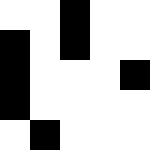[["white", "white", "black", "white", "white"], ["black", "white", "black", "white", "white"], ["black", "white", "white", "white", "black"], ["black", "white", "white", "white", "white"], ["white", "black", "white", "white", "white"]]